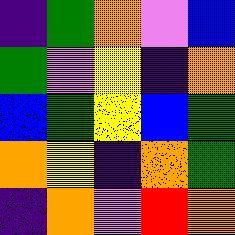[["indigo", "green", "orange", "violet", "blue"], ["green", "violet", "yellow", "indigo", "orange"], ["blue", "green", "yellow", "blue", "green"], ["orange", "yellow", "indigo", "orange", "green"], ["indigo", "orange", "violet", "red", "orange"]]